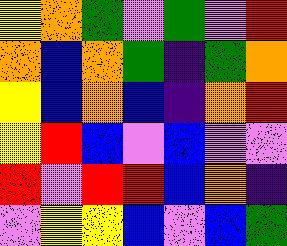[["yellow", "orange", "green", "violet", "green", "violet", "red"], ["orange", "blue", "orange", "green", "indigo", "green", "orange"], ["yellow", "blue", "orange", "blue", "indigo", "orange", "red"], ["yellow", "red", "blue", "violet", "blue", "violet", "violet"], ["red", "violet", "red", "red", "blue", "orange", "indigo"], ["violet", "yellow", "yellow", "blue", "violet", "blue", "green"]]